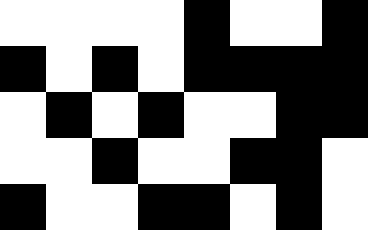[["white", "white", "white", "white", "black", "white", "white", "black"], ["black", "white", "black", "white", "black", "black", "black", "black"], ["white", "black", "white", "black", "white", "white", "black", "black"], ["white", "white", "black", "white", "white", "black", "black", "white"], ["black", "white", "white", "black", "black", "white", "black", "white"]]